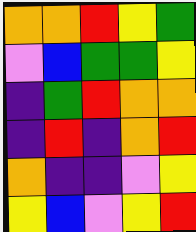[["orange", "orange", "red", "yellow", "green"], ["violet", "blue", "green", "green", "yellow"], ["indigo", "green", "red", "orange", "orange"], ["indigo", "red", "indigo", "orange", "red"], ["orange", "indigo", "indigo", "violet", "yellow"], ["yellow", "blue", "violet", "yellow", "red"]]